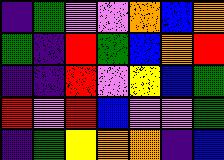[["indigo", "green", "violet", "violet", "orange", "blue", "orange"], ["green", "indigo", "red", "green", "blue", "orange", "red"], ["indigo", "indigo", "red", "violet", "yellow", "blue", "green"], ["red", "violet", "red", "blue", "violet", "violet", "green"], ["indigo", "green", "yellow", "orange", "orange", "indigo", "blue"]]